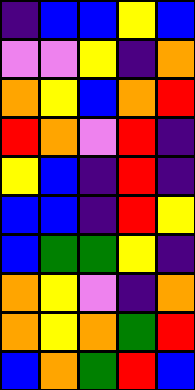[["indigo", "blue", "blue", "yellow", "blue"], ["violet", "violet", "yellow", "indigo", "orange"], ["orange", "yellow", "blue", "orange", "red"], ["red", "orange", "violet", "red", "indigo"], ["yellow", "blue", "indigo", "red", "indigo"], ["blue", "blue", "indigo", "red", "yellow"], ["blue", "green", "green", "yellow", "indigo"], ["orange", "yellow", "violet", "indigo", "orange"], ["orange", "yellow", "orange", "green", "red"], ["blue", "orange", "green", "red", "blue"]]